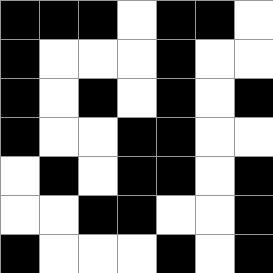[["black", "black", "black", "white", "black", "black", "white"], ["black", "white", "white", "white", "black", "white", "white"], ["black", "white", "black", "white", "black", "white", "black"], ["black", "white", "white", "black", "black", "white", "white"], ["white", "black", "white", "black", "black", "white", "black"], ["white", "white", "black", "black", "white", "white", "black"], ["black", "white", "white", "white", "black", "white", "black"]]